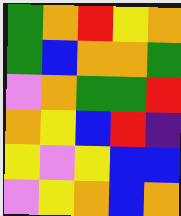[["green", "orange", "red", "yellow", "orange"], ["green", "blue", "orange", "orange", "green"], ["violet", "orange", "green", "green", "red"], ["orange", "yellow", "blue", "red", "indigo"], ["yellow", "violet", "yellow", "blue", "blue"], ["violet", "yellow", "orange", "blue", "orange"]]